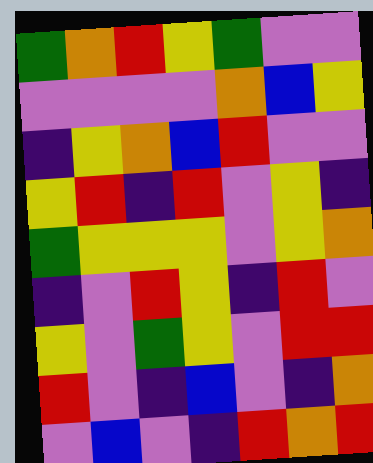[["green", "orange", "red", "yellow", "green", "violet", "violet"], ["violet", "violet", "violet", "violet", "orange", "blue", "yellow"], ["indigo", "yellow", "orange", "blue", "red", "violet", "violet"], ["yellow", "red", "indigo", "red", "violet", "yellow", "indigo"], ["green", "yellow", "yellow", "yellow", "violet", "yellow", "orange"], ["indigo", "violet", "red", "yellow", "indigo", "red", "violet"], ["yellow", "violet", "green", "yellow", "violet", "red", "red"], ["red", "violet", "indigo", "blue", "violet", "indigo", "orange"], ["violet", "blue", "violet", "indigo", "red", "orange", "red"]]